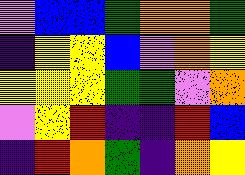[["violet", "blue", "blue", "green", "orange", "orange", "green"], ["indigo", "yellow", "yellow", "blue", "violet", "orange", "yellow"], ["yellow", "yellow", "yellow", "green", "green", "violet", "orange"], ["violet", "yellow", "red", "indigo", "indigo", "red", "blue"], ["indigo", "red", "orange", "green", "indigo", "orange", "yellow"]]